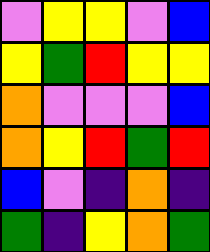[["violet", "yellow", "yellow", "violet", "blue"], ["yellow", "green", "red", "yellow", "yellow"], ["orange", "violet", "violet", "violet", "blue"], ["orange", "yellow", "red", "green", "red"], ["blue", "violet", "indigo", "orange", "indigo"], ["green", "indigo", "yellow", "orange", "green"]]